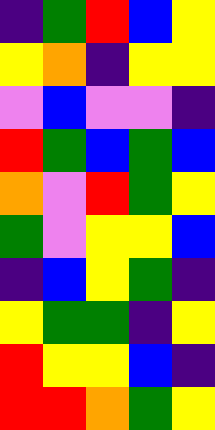[["indigo", "green", "red", "blue", "yellow"], ["yellow", "orange", "indigo", "yellow", "yellow"], ["violet", "blue", "violet", "violet", "indigo"], ["red", "green", "blue", "green", "blue"], ["orange", "violet", "red", "green", "yellow"], ["green", "violet", "yellow", "yellow", "blue"], ["indigo", "blue", "yellow", "green", "indigo"], ["yellow", "green", "green", "indigo", "yellow"], ["red", "yellow", "yellow", "blue", "indigo"], ["red", "red", "orange", "green", "yellow"]]